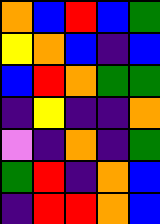[["orange", "blue", "red", "blue", "green"], ["yellow", "orange", "blue", "indigo", "blue"], ["blue", "red", "orange", "green", "green"], ["indigo", "yellow", "indigo", "indigo", "orange"], ["violet", "indigo", "orange", "indigo", "green"], ["green", "red", "indigo", "orange", "blue"], ["indigo", "red", "red", "orange", "blue"]]